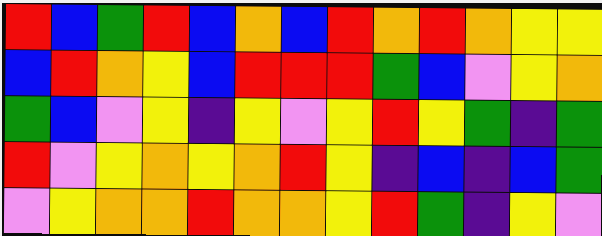[["red", "blue", "green", "red", "blue", "orange", "blue", "red", "orange", "red", "orange", "yellow", "yellow"], ["blue", "red", "orange", "yellow", "blue", "red", "red", "red", "green", "blue", "violet", "yellow", "orange"], ["green", "blue", "violet", "yellow", "indigo", "yellow", "violet", "yellow", "red", "yellow", "green", "indigo", "green"], ["red", "violet", "yellow", "orange", "yellow", "orange", "red", "yellow", "indigo", "blue", "indigo", "blue", "green"], ["violet", "yellow", "orange", "orange", "red", "orange", "orange", "yellow", "red", "green", "indigo", "yellow", "violet"]]